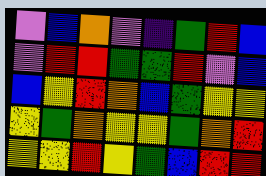[["violet", "blue", "orange", "violet", "indigo", "green", "red", "blue"], ["violet", "red", "red", "green", "green", "red", "violet", "blue"], ["blue", "yellow", "red", "orange", "blue", "green", "yellow", "yellow"], ["yellow", "green", "orange", "yellow", "yellow", "green", "orange", "red"], ["yellow", "yellow", "red", "yellow", "green", "blue", "red", "red"]]